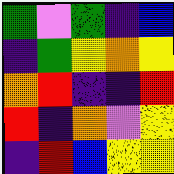[["green", "violet", "green", "indigo", "blue"], ["indigo", "green", "yellow", "orange", "yellow"], ["orange", "red", "indigo", "indigo", "red"], ["red", "indigo", "orange", "violet", "yellow"], ["indigo", "red", "blue", "yellow", "yellow"]]